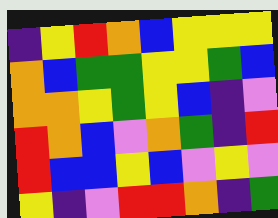[["indigo", "yellow", "red", "orange", "blue", "yellow", "yellow", "yellow"], ["orange", "blue", "green", "green", "yellow", "yellow", "green", "blue"], ["orange", "orange", "yellow", "green", "yellow", "blue", "indigo", "violet"], ["red", "orange", "blue", "violet", "orange", "green", "indigo", "red"], ["red", "blue", "blue", "yellow", "blue", "violet", "yellow", "violet"], ["yellow", "indigo", "violet", "red", "red", "orange", "indigo", "green"]]